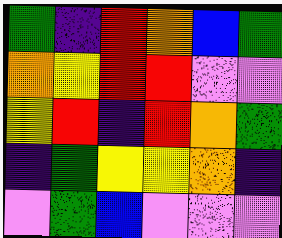[["green", "indigo", "red", "orange", "blue", "green"], ["orange", "yellow", "red", "red", "violet", "violet"], ["yellow", "red", "indigo", "red", "orange", "green"], ["indigo", "green", "yellow", "yellow", "orange", "indigo"], ["violet", "green", "blue", "violet", "violet", "violet"]]